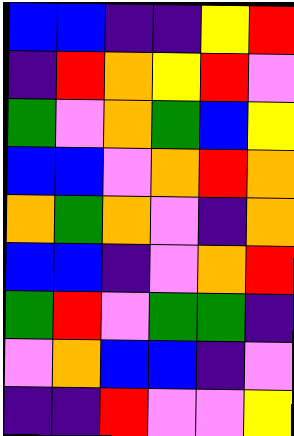[["blue", "blue", "indigo", "indigo", "yellow", "red"], ["indigo", "red", "orange", "yellow", "red", "violet"], ["green", "violet", "orange", "green", "blue", "yellow"], ["blue", "blue", "violet", "orange", "red", "orange"], ["orange", "green", "orange", "violet", "indigo", "orange"], ["blue", "blue", "indigo", "violet", "orange", "red"], ["green", "red", "violet", "green", "green", "indigo"], ["violet", "orange", "blue", "blue", "indigo", "violet"], ["indigo", "indigo", "red", "violet", "violet", "yellow"]]